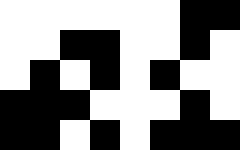[["white", "white", "white", "white", "white", "white", "black", "black"], ["white", "white", "black", "black", "white", "white", "black", "white"], ["white", "black", "white", "black", "white", "black", "white", "white"], ["black", "black", "black", "white", "white", "white", "black", "white"], ["black", "black", "white", "black", "white", "black", "black", "black"]]